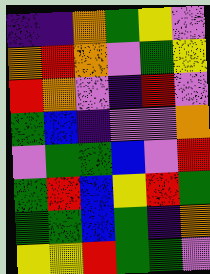[["indigo", "indigo", "orange", "green", "yellow", "violet"], ["orange", "red", "orange", "violet", "green", "yellow"], ["red", "orange", "violet", "indigo", "red", "violet"], ["green", "blue", "indigo", "violet", "violet", "orange"], ["violet", "green", "green", "blue", "violet", "red"], ["green", "red", "blue", "yellow", "red", "green"], ["green", "green", "blue", "green", "indigo", "orange"], ["yellow", "yellow", "red", "green", "green", "violet"]]